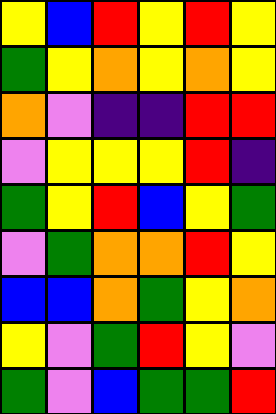[["yellow", "blue", "red", "yellow", "red", "yellow"], ["green", "yellow", "orange", "yellow", "orange", "yellow"], ["orange", "violet", "indigo", "indigo", "red", "red"], ["violet", "yellow", "yellow", "yellow", "red", "indigo"], ["green", "yellow", "red", "blue", "yellow", "green"], ["violet", "green", "orange", "orange", "red", "yellow"], ["blue", "blue", "orange", "green", "yellow", "orange"], ["yellow", "violet", "green", "red", "yellow", "violet"], ["green", "violet", "blue", "green", "green", "red"]]